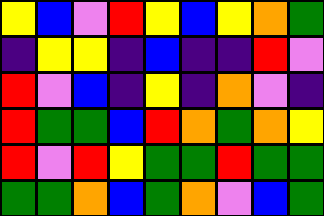[["yellow", "blue", "violet", "red", "yellow", "blue", "yellow", "orange", "green"], ["indigo", "yellow", "yellow", "indigo", "blue", "indigo", "indigo", "red", "violet"], ["red", "violet", "blue", "indigo", "yellow", "indigo", "orange", "violet", "indigo"], ["red", "green", "green", "blue", "red", "orange", "green", "orange", "yellow"], ["red", "violet", "red", "yellow", "green", "green", "red", "green", "green"], ["green", "green", "orange", "blue", "green", "orange", "violet", "blue", "green"]]